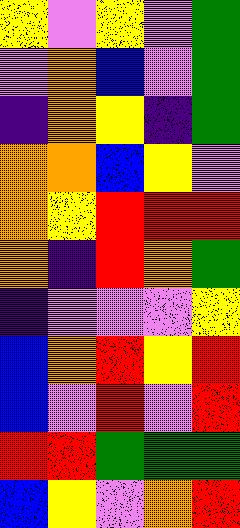[["yellow", "violet", "yellow", "violet", "green"], ["violet", "orange", "blue", "violet", "green"], ["indigo", "orange", "yellow", "indigo", "green"], ["orange", "orange", "blue", "yellow", "violet"], ["orange", "yellow", "red", "red", "red"], ["orange", "indigo", "red", "orange", "green"], ["indigo", "violet", "violet", "violet", "yellow"], ["blue", "orange", "red", "yellow", "red"], ["blue", "violet", "red", "violet", "red"], ["red", "red", "green", "green", "green"], ["blue", "yellow", "violet", "orange", "red"]]